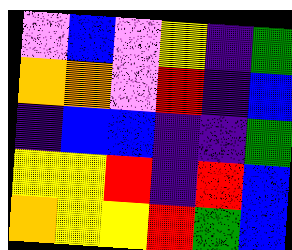[["violet", "blue", "violet", "yellow", "indigo", "green"], ["orange", "orange", "violet", "red", "indigo", "blue"], ["indigo", "blue", "blue", "indigo", "indigo", "green"], ["yellow", "yellow", "red", "indigo", "red", "blue"], ["orange", "yellow", "yellow", "red", "green", "blue"]]